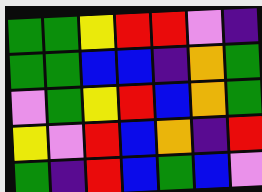[["green", "green", "yellow", "red", "red", "violet", "indigo"], ["green", "green", "blue", "blue", "indigo", "orange", "green"], ["violet", "green", "yellow", "red", "blue", "orange", "green"], ["yellow", "violet", "red", "blue", "orange", "indigo", "red"], ["green", "indigo", "red", "blue", "green", "blue", "violet"]]